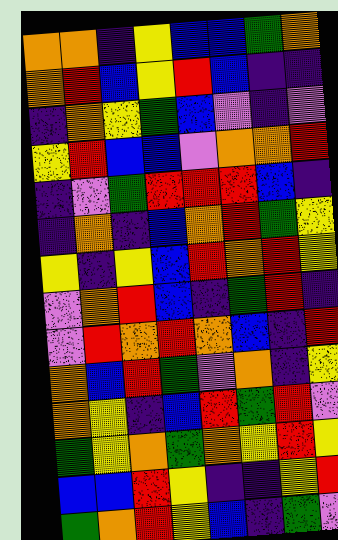[["orange", "orange", "indigo", "yellow", "blue", "blue", "green", "orange"], ["orange", "red", "blue", "yellow", "red", "blue", "indigo", "indigo"], ["indigo", "orange", "yellow", "green", "blue", "violet", "indigo", "violet"], ["yellow", "red", "blue", "blue", "violet", "orange", "orange", "red"], ["indigo", "violet", "green", "red", "red", "red", "blue", "indigo"], ["indigo", "orange", "indigo", "blue", "orange", "red", "green", "yellow"], ["yellow", "indigo", "yellow", "blue", "red", "orange", "red", "yellow"], ["violet", "orange", "red", "blue", "indigo", "green", "red", "indigo"], ["violet", "red", "orange", "red", "orange", "blue", "indigo", "red"], ["orange", "blue", "red", "green", "violet", "orange", "indigo", "yellow"], ["orange", "yellow", "indigo", "blue", "red", "green", "red", "violet"], ["green", "yellow", "orange", "green", "orange", "yellow", "red", "yellow"], ["blue", "blue", "red", "yellow", "indigo", "indigo", "yellow", "red"], ["green", "orange", "red", "yellow", "blue", "indigo", "green", "violet"]]